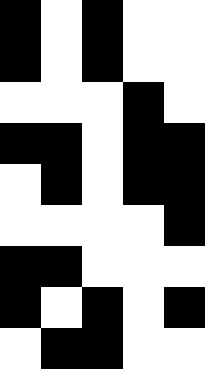[["black", "white", "black", "white", "white"], ["black", "white", "black", "white", "white"], ["white", "white", "white", "black", "white"], ["black", "black", "white", "black", "black"], ["white", "black", "white", "black", "black"], ["white", "white", "white", "white", "black"], ["black", "black", "white", "white", "white"], ["black", "white", "black", "white", "black"], ["white", "black", "black", "white", "white"]]